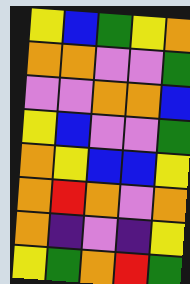[["yellow", "blue", "green", "yellow", "orange"], ["orange", "orange", "violet", "violet", "green"], ["violet", "violet", "orange", "orange", "blue"], ["yellow", "blue", "violet", "violet", "green"], ["orange", "yellow", "blue", "blue", "yellow"], ["orange", "red", "orange", "violet", "orange"], ["orange", "indigo", "violet", "indigo", "yellow"], ["yellow", "green", "orange", "red", "green"]]